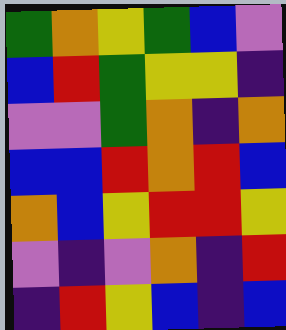[["green", "orange", "yellow", "green", "blue", "violet"], ["blue", "red", "green", "yellow", "yellow", "indigo"], ["violet", "violet", "green", "orange", "indigo", "orange"], ["blue", "blue", "red", "orange", "red", "blue"], ["orange", "blue", "yellow", "red", "red", "yellow"], ["violet", "indigo", "violet", "orange", "indigo", "red"], ["indigo", "red", "yellow", "blue", "indigo", "blue"]]